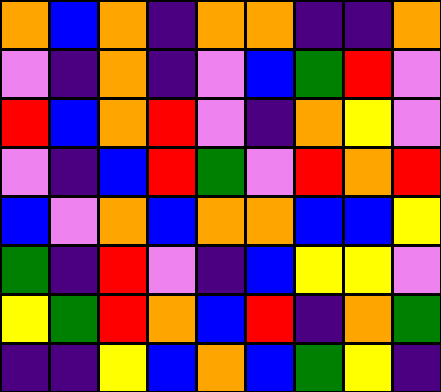[["orange", "blue", "orange", "indigo", "orange", "orange", "indigo", "indigo", "orange"], ["violet", "indigo", "orange", "indigo", "violet", "blue", "green", "red", "violet"], ["red", "blue", "orange", "red", "violet", "indigo", "orange", "yellow", "violet"], ["violet", "indigo", "blue", "red", "green", "violet", "red", "orange", "red"], ["blue", "violet", "orange", "blue", "orange", "orange", "blue", "blue", "yellow"], ["green", "indigo", "red", "violet", "indigo", "blue", "yellow", "yellow", "violet"], ["yellow", "green", "red", "orange", "blue", "red", "indigo", "orange", "green"], ["indigo", "indigo", "yellow", "blue", "orange", "blue", "green", "yellow", "indigo"]]